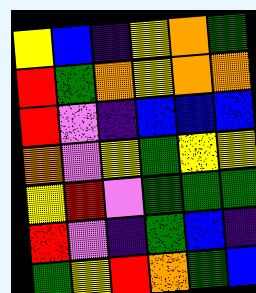[["yellow", "blue", "indigo", "yellow", "orange", "green"], ["red", "green", "orange", "yellow", "orange", "orange"], ["red", "violet", "indigo", "blue", "blue", "blue"], ["orange", "violet", "yellow", "green", "yellow", "yellow"], ["yellow", "red", "violet", "green", "green", "green"], ["red", "violet", "indigo", "green", "blue", "indigo"], ["green", "yellow", "red", "orange", "green", "blue"]]